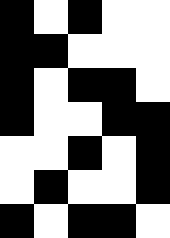[["black", "white", "black", "white", "white"], ["black", "black", "white", "white", "white"], ["black", "white", "black", "black", "white"], ["black", "white", "white", "black", "black"], ["white", "white", "black", "white", "black"], ["white", "black", "white", "white", "black"], ["black", "white", "black", "black", "white"]]